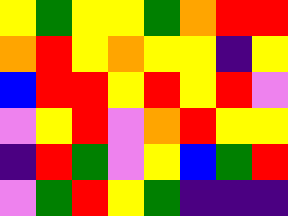[["yellow", "green", "yellow", "yellow", "green", "orange", "red", "red"], ["orange", "red", "yellow", "orange", "yellow", "yellow", "indigo", "yellow"], ["blue", "red", "red", "yellow", "red", "yellow", "red", "violet"], ["violet", "yellow", "red", "violet", "orange", "red", "yellow", "yellow"], ["indigo", "red", "green", "violet", "yellow", "blue", "green", "red"], ["violet", "green", "red", "yellow", "green", "indigo", "indigo", "indigo"]]